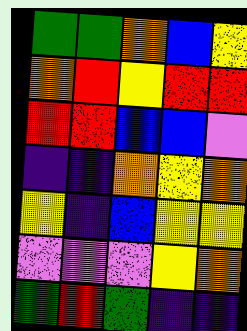[["green", "green", "orange", "blue", "yellow"], ["orange", "red", "yellow", "red", "red"], ["red", "red", "blue", "blue", "violet"], ["indigo", "indigo", "orange", "yellow", "orange"], ["yellow", "indigo", "blue", "yellow", "yellow"], ["violet", "violet", "violet", "yellow", "orange"], ["green", "red", "green", "indigo", "indigo"]]